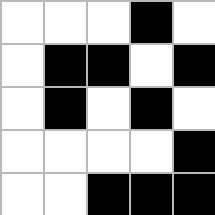[["white", "white", "white", "black", "white"], ["white", "black", "black", "white", "black"], ["white", "black", "white", "black", "white"], ["white", "white", "white", "white", "black"], ["white", "white", "black", "black", "black"]]